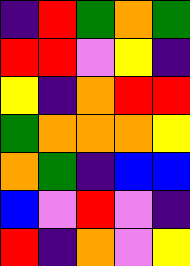[["indigo", "red", "green", "orange", "green"], ["red", "red", "violet", "yellow", "indigo"], ["yellow", "indigo", "orange", "red", "red"], ["green", "orange", "orange", "orange", "yellow"], ["orange", "green", "indigo", "blue", "blue"], ["blue", "violet", "red", "violet", "indigo"], ["red", "indigo", "orange", "violet", "yellow"]]